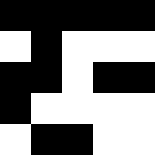[["black", "black", "black", "black", "black"], ["white", "black", "white", "white", "white"], ["black", "black", "white", "black", "black"], ["black", "white", "white", "white", "white"], ["white", "black", "black", "white", "white"]]